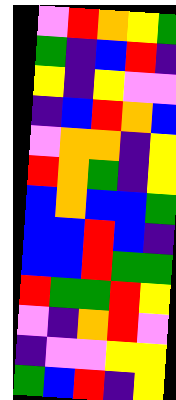[["violet", "red", "orange", "yellow", "green"], ["green", "indigo", "blue", "red", "indigo"], ["yellow", "indigo", "yellow", "violet", "violet"], ["indigo", "blue", "red", "orange", "blue"], ["violet", "orange", "orange", "indigo", "yellow"], ["red", "orange", "green", "indigo", "yellow"], ["blue", "orange", "blue", "blue", "green"], ["blue", "blue", "red", "blue", "indigo"], ["blue", "blue", "red", "green", "green"], ["red", "green", "green", "red", "yellow"], ["violet", "indigo", "orange", "red", "violet"], ["indigo", "violet", "violet", "yellow", "yellow"], ["green", "blue", "red", "indigo", "yellow"]]